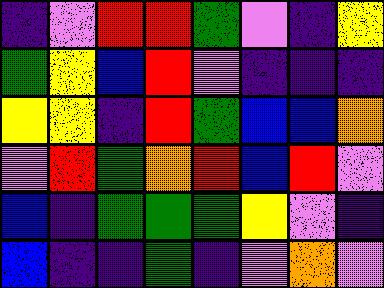[["indigo", "violet", "red", "red", "green", "violet", "indigo", "yellow"], ["green", "yellow", "blue", "red", "violet", "indigo", "indigo", "indigo"], ["yellow", "yellow", "indigo", "red", "green", "blue", "blue", "orange"], ["violet", "red", "green", "orange", "red", "blue", "red", "violet"], ["blue", "indigo", "green", "green", "green", "yellow", "violet", "indigo"], ["blue", "indigo", "indigo", "green", "indigo", "violet", "orange", "violet"]]